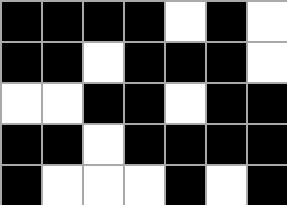[["black", "black", "black", "black", "white", "black", "white"], ["black", "black", "white", "black", "black", "black", "white"], ["white", "white", "black", "black", "white", "black", "black"], ["black", "black", "white", "black", "black", "black", "black"], ["black", "white", "white", "white", "black", "white", "black"]]